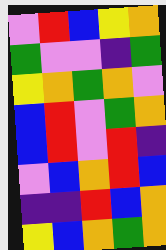[["violet", "red", "blue", "yellow", "orange"], ["green", "violet", "violet", "indigo", "green"], ["yellow", "orange", "green", "orange", "violet"], ["blue", "red", "violet", "green", "orange"], ["blue", "red", "violet", "red", "indigo"], ["violet", "blue", "orange", "red", "blue"], ["indigo", "indigo", "red", "blue", "orange"], ["yellow", "blue", "orange", "green", "orange"]]